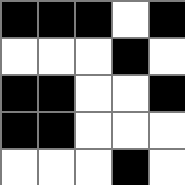[["black", "black", "black", "white", "black"], ["white", "white", "white", "black", "white"], ["black", "black", "white", "white", "black"], ["black", "black", "white", "white", "white"], ["white", "white", "white", "black", "white"]]